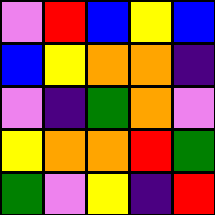[["violet", "red", "blue", "yellow", "blue"], ["blue", "yellow", "orange", "orange", "indigo"], ["violet", "indigo", "green", "orange", "violet"], ["yellow", "orange", "orange", "red", "green"], ["green", "violet", "yellow", "indigo", "red"]]